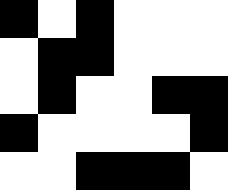[["black", "white", "black", "white", "white", "white"], ["white", "black", "black", "white", "white", "white"], ["white", "black", "white", "white", "black", "black"], ["black", "white", "white", "white", "white", "black"], ["white", "white", "black", "black", "black", "white"]]